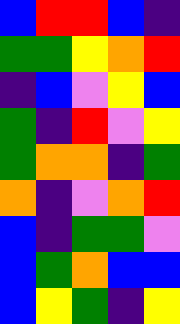[["blue", "red", "red", "blue", "indigo"], ["green", "green", "yellow", "orange", "red"], ["indigo", "blue", "violet", "yellow", "blue"], ["green", "indigo", "red", "violet", "yellow"], ["green", "orange", "orange", "indigo", "green"], ["orange", "indigo", "violet", "orange", "red"], ["blue", "indigo", "green", "green", "violet"], ["blue", "green", "orange", "blue", "blue"], ["blue", "yellow", "green", "indigo", "yellow"]]